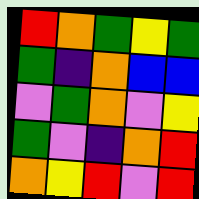[["red", "orange", "green", "yellow", "green"], ["green", "indigo", "orange", "blue", "blue"], ["violet", "green", "orange", "violet", "yellow"], ["green", "violet", "indigo", "orange", "red"], ["orange", "yellow", "red", "violet", "red"]]